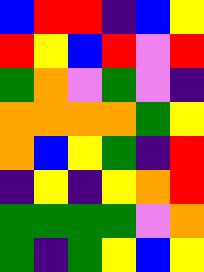[["blue", "red", "red", "indigo", "blue", "yellow"], ["red", "yellow", "blue", "red", "violet", "red"], ["green", "orange", "violet", "green", "violet", "indigo"], ["orange", "orange", "orange", "orange", "green", "yellow"], ["orange", "blue", "yellow", "green", "indigo", "red"], ["indigo", "yellow", "indigo", "yellow", "orange", "red"], ["green", "green", "green", "green", "violet", "orange"], ["green", "indigo", "green", "yellow", "blue", "yellow"]]